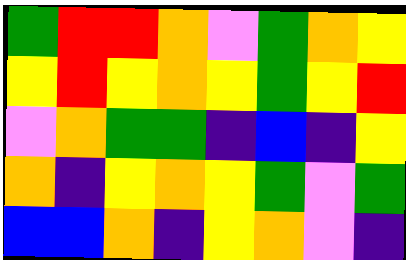[["green", "red", "red", "orange", "violet", "green", "orange", "yellow"], ["yellow", "red", "yellow", "orange", "yellow", "green", "yellow", "red"], ["violet", "orange", "green", "green", "indigo", "blue", "indigo", "yellow"], ["orange", "indigo", "yellow", "orange", "yellow", "green", "violet", "green"], ["blue", "blue", "orange", "indigo", "yellow", "orange", "violet", "indigo"]]